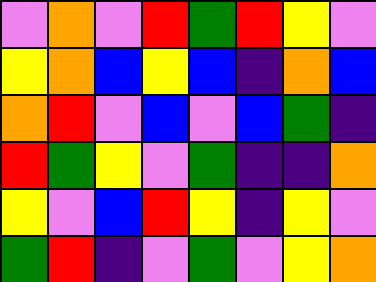[["violet", "orange", "violet", "red", "green", "red", "yellow", "violet"], ["yellow", "orange", "blue", "yellow", "blue", "indigo", "orange", "blue"], ["orange", "red", "violet", "blue", "violet", "blue", "green", "indigo"], ["red", "green", "yellow", "violet", "green", "indigo", "indigo", "orange"], ["yellow", "violet", "blue", "red", "yellow", "indigo", "yellow", "violet"], ["green", "red", "indigo", "violet", "green", "violet", "yellow", "orange"]]